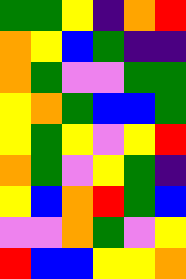[["green", "green", "yellow", "indigo", "orange", "red"], ["orange", "yellow", "blue", "green", "indigo", "indigo"], ["orange", "green", "violet", "violet", "green", "green"], ["yellow", "orange", "green", "blue", "blue", "green"], ["yellow", "green", "yellow", "violet", "yellow", "red"], ["orange", "green", "violet", "yellow", "green", "indigo"], ["yellow", "blue", "orange", "red", "green", "blue"], ["violet", "violet", "orange", "green", "violet", "yellow"], ["red", "blue", "blue", "yellow", "yellow", "orange"]]